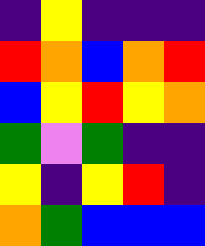[["indigo", "yellow", "indigo", "indigo", "indigo"], ["red", "orange", "blue", "orange", "red"], ["blue", "yellow", "red", "yellow", "orange"], ["green", "violet", "green", "indigo", "indigo"], ["yellow", "indigo", "yellow", "red", "indigo"], ["orange", "green", "blue", "blue", "blue"]]